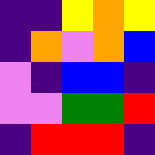[["indigo", "indigo", "yellow", "orange", "yellow"], ["indigo", "orange", "violet", "orange", "blue"], ["violet", "indigo", "blue", "blue", "indigo"], ["violet", "violet", "green", "green", "red"], ["indigo", "red", "red", "red", "indigo"]]